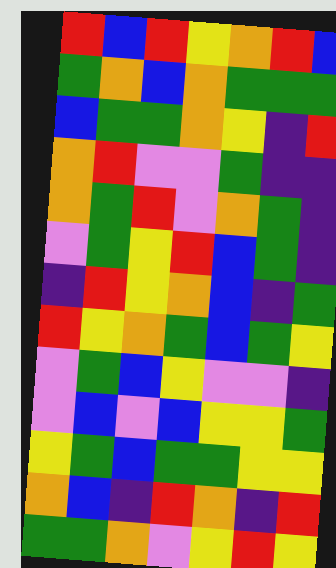[["red", "blue", "red", "yellow", "orange", "red", "blue"], ["green", "orange", "blue", "orange", "green", "green", "green"], ["blue", "green", "green", "orange", "yellow", "indigo", "red"], ["orange", "red", "violet", "violet", "green", "indigo", "indigo"], ["orange", "green", "red", "violet", "orange", "green", "indigo"], ["violet", "green", "yellow", "red", "blue", "green", "indigo"], ["indigo", "red", "yellow", "orange", "blue", "indigo", "green"], ["red", "yellow", "orange", "green", "blue", "green", "yellow"], ["violet", "green", "blue", "yellow", "violet", "violet", "indigo"], ["violet", "blue", "violet", "blue", "yellow", "yellow", "green"], ["yellow", "green", "blue", "green", "green", "yellow", "yellow"], ["orange", "blue", "indigo", "red", "orange", "indigo", "red"], ["green", "green", "orange", "violet", "yellow", "red", "yellow"]]